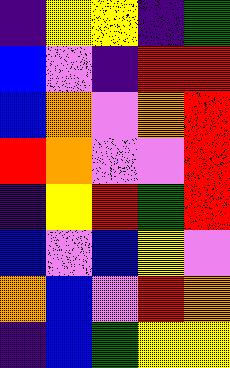[["indigo", "yellow", "yellow", "indigo", "green"], ["blue", "violet", "indigo", "red", "red"], ["blue", "orange", "violet", "orange", "red"], ["red", "orange", "violet", "violet", "red"], ["indigo", "yellow", "red", "green", "red"], ["blue", "violet", "blue", "yellow", "violet"], ["orange", "blue", "violet", "red", "orange"], ["indigo", "blue", "green", "yellow", "yellow"]]